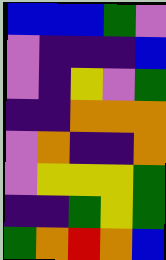[["blue", "blue", "blue", "green", "violet"], ["violet", "indigo", "indigo", "indigo", "blue"], ["violet", "indigo", "yellow", "violet", "green"], ["indigo", "indigo", "orange", "orange", "orange"], ["violet", "orange", "indigo", "indigo", "orange"], ["violet", "yellow", "yellow", "yellow", "green"], ["indigo", "indigo", "green", "yellow", "green"], ["green", "orange", "red", "orange", "blue"]]